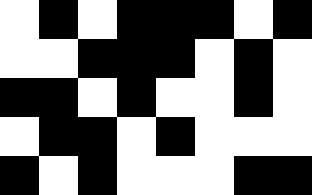[["white", "black", "white", "black", "black", "black", "white", "black"], ["white", "white", "black", "black", "black", "white", "black", "white"], ["black", "black", "white", "black", "white", "white", "black", "white"], ["white", "black", "black", "white", "black", "white", "white", "white"], ["black", "white", "black", "white", "white", "white", "black", "black"]]